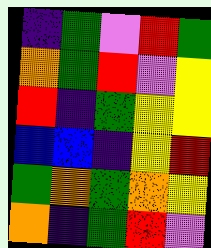[["indigo", "green", "violet", "red", "green"], ["orange", "green", "red", "violet", "yellow"], ["red", "indigo", "green", "yellow", "yellow"], ["blue", "blue", "indigo", "yellow", "red"], ["green", "orange", "green", "orange", "yellow"], ["orange", "indigo", "green", "red", "violet"]]